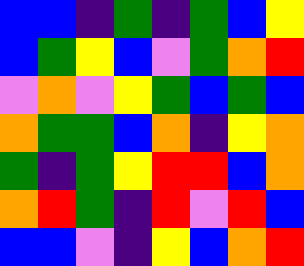[["blue", "blue", "indigo", "green", "indigo", "green", "blue", "yellow"], ["blue", "green", "yellow", "blue", "violet", "green", "orange", "red"], ["violet", "orange", "violet", "yellow", "green", "blue", "green", "blue"], ["orange", "green", "green", "blue", "orange", "indigo", "yellow", "orange"], ["green", "indigo", "green", "yellow", "red", "red", "blue", "orange"], ["orange", "red", "green", "indigo", "red", "violet", "red", "blue"], ["blue", "blue", "violet", "indigo", "yellow", "blue", "orange", "red"]]